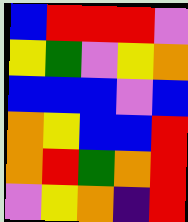[["blue", "red", "red", "red", "violet"], ["yellow", "green", "violet", "yellow", "orange"], ["blue", "blue", "blue", "violet", "blue"], ["orange", "yellow", "blue", "blue", "red"], ["orange", "red", "green", "orange", "red"], ["violet", "yellow", "orange", "indigo", "red"]]